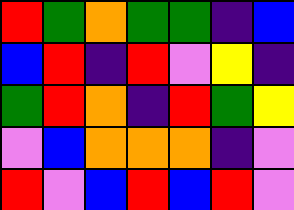[["red", "green", "orange", "green", "green", "indigo", "blue"], ["blue", "red", "indigo", "red", "violet", "yellow", "indigo"], ["green", "red", "orange", "indigo", "red", "green", "yellow"], ["violet", "blue", "orange", "orange", "orange", "indigo", "violet"], ["red", "violet", "blue", "red", "blue", "red", "violet"]]